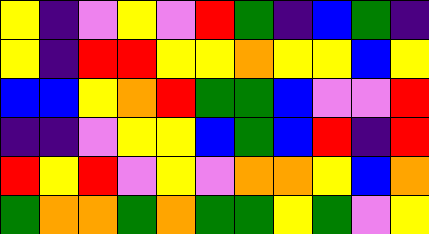[["yellow", "indigo", "violet", "yellow", "violet", "red", "green", "indigo", "blue", "green", "indigo"], ["yellow", "indigo", "red", "red", "yellow", "yellow", "orange", "yellow", "yellow", "blue", "yellow"], ["blue", "blue", "yellow", "orange", "red", "green", "green", "blue", "violet", "violet", "red"], ["indigo", "indigo", "violet", "yellow", "yellow", "blue", "green", "blue", "red", "indigo", "red"], ["red", "yellow", "red", "violet", "yellow", "violet", "orange", "orange", "yellow", "blue", "orange"], ["green", "orange", "orange", "green", "orange", "green", "green", "yellow", "green", "violet", "yellow"]]